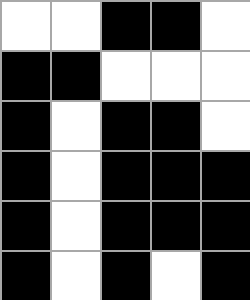[["white", "white", "black", "black", "white"], ["black", "black", "white", "white", "white"], ["black", "white", "black", "black", "white"], ["black", "white", "black", "black", "black"], ["black", "white", "black", "black", "black"], ["black", "white", "black", "white", "black"]]